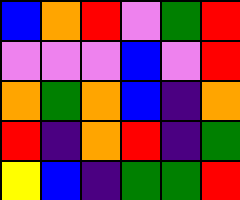[["blue", "orange", "red", "violet", "green", "red"], ["violet", "violet", "violet", "blue", "violet", "red"], ["orange", "green", "orange", "blue", "indigo", "orange"], ["red", "indigo", "orange", "red", "indigo", "green"], ["yellow", "blue", "indigo", "green", "green", "red"]]